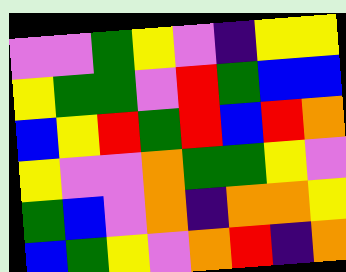[["violet", "violet", "green", "yellow", "violet", "indigo", "yellow", "yellow"], ["yellow", "green", "green", "violet", "red", "green", "blue", "blue"], ["blue", "yellow", "red", "green", "red", "blue", "red", "orange"], ["yellow", "violet", "violet", "orange", "green", "green", "yellow", "violet"], ["green", "blue", "violet", "orange", "indigo", "orange", "orange", "yellow"], ["blue", "green", "yellow", "violet", "orange", "red", "indigo", "orange"]]